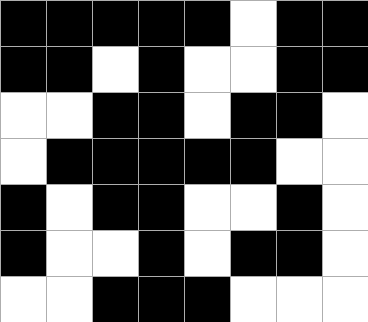[["black", "black", "black", "black", "black", "white", "black", "black"], ["black", "black", "white", "black", "white", "white", "black", "black"], ["white", "white", "black", "black", "white", "black", "black", "white"], ["white", "black", "black", "black", "black", "black", "white", "white"], ["black", "white", "black", "black", "white", "white", "black", "white"], ["black", "white", "white", "black", "white", "black", "black", "white"], ["white", "white", "black", "black", "black", "white", "white", "white"]]